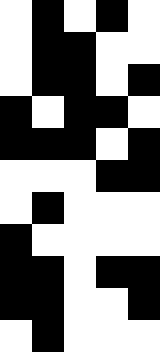[["white", "black", "white", "black", "white"], ["white", "black", "black", "white", "white"], ["white", "black", "black", "white", "black"], ["black", "white", "black", "black", "white"], ["black", "black", "black", "white", "black"], ["white", "white", "white", "black", "black"], ["white", "black", "white", "white", "white"], ["black", "white", "white", "white", "white"], ["black", "black", "white", "black", "black"], ["black", "black", "white", "white", "black"], ["white", "black", "white", "white", "white"]]